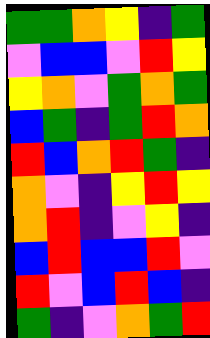[["green", "green", "orange", "yellow", "indigo", "green"], ["violet", "blue", "blue", "violet", "red", "yellow"], ["yellow", "orange", "violet", "green", "orange", "green"], ["blue", "green", "indigo", "green", "red", "orange"], ["red", "blue", "orange", "red", "green", "indigo"], ["orange", "violet", "indigo", "yellow", "red", "yellow"], ["orange", "red", "indigo", "violet", "yellow", "indigo"], ["blue", "red", "blue", "blue", "red", "violet"], ["red", "violet", "blue", "red", "blue", "indigo"], ["green", "indigo", "violet", "orange", "green", "red"]]